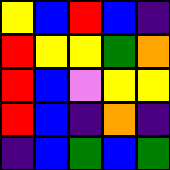[["yellow", "blue", "red", "blue", "indigo"], ["red", "yellow", "yellow", "green", "orange"], ["red", "blue", "violet", "yellow", "yellow"], ["red", "blue", "indigo", "orange", "indigo"], ["indigo", "blue", "green", "blue", "green"]]